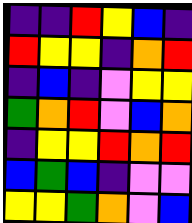[["indigo", "indigo", "red", "yellow", "blue", "indigo"], ["red", "yellow", "yellow", "indigo", "orange", "red"], ["indigo", "blue", "indigo", "violet", "yellow", "yellow"], ["green", "orange", "red", "violet", "blue", "orange"], ["indigo", "yellow", "yellow", "red", "orange", "red"], ["blue", "green", "blue", "indigo", "violet", "violet"], ["yellow", "yellow", "green", "orange", "violet", "blue"]]